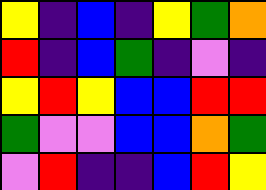[["yellow", "indigo", "blue", "indigo", "yellow", "green", "orange"], ["red", "indigo", "blue", "green", "indigo", "violet", "indigo"], ["yellow", "red", "yellow", "blue", "blue", "red", "red"], ["green", "violet", "violet", "blue", "blue", "orange", "green"], ["violet", "red", "indigo", "indigo", "blue", "red", "yellow"]]